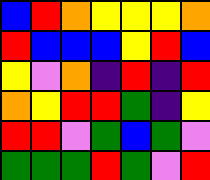[["blue", "red", "orange", "yellow", "yellow", "yellow", "orange"], ["red", "blue", "blue", "blue", "yellow", "red", "blue"], ["yellow", "violet", "orange", "indigo", "red", "indigo", "red"], ["orange", "yellow", "red", "red", "green", "indigo", "yellow"], ["red", "red", "violet", "green", "blue", "green", "violet"], ["green", "green", "green", "red", "green", "violet", "red"]]